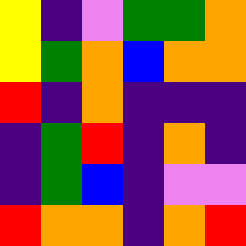[["yellow", "indigo", "violet", "green", "green", "orange"], ["yellow", "green", "orange", "blue", "orange", "orange"], ["red", "indigo", "orange", "indigo", "indigo", "indigo"], ["indigo", "green", "red", "indigo", "orange", "indigo"], ["indigo", "green", "blue", "indigo", "violet", "violet"], ["red", "orange", "orange", "indigo", "orange", "red"]]